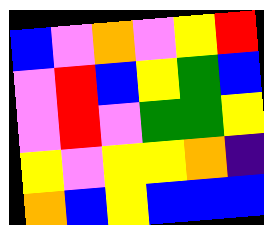[["blue", "violet", "orange", "violet", "yellow", "red"], ["violet", "red", "blue", "yellow", "green", "blue"], ["violet", "red", "violet", "green", "green", "yellow"], ["yellow", "violet", "yellow", "yellow", "orange", "indigo"], ["orange", "blue", "yellow", "blue", "blue", "blue"]]